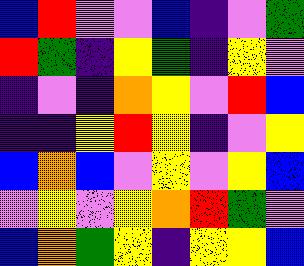[["blue", "red", "violet", "violet", "blue", "indigo", "violet", "green"], ["red", "green", "indigo", "yellow", "green", "indigo", "yellow", "violet"], ["indigo", "violet", "indigo", "orange", "yellow", "violet", "red", "blue"], ["indigo", "indigo", "yellow", "red", "yellow", "indigo", "violet", "yellow"], ["blue", "orange", "blue", "violet", "yellow", "violet", "yellow", "blue"], ["violet", "yellow", "violet", "yellow", "orange", "red", "green", "violet"], ["blue", "orange", "green", "yellow", "indigo", "yellow", "yellow", "blue"]]